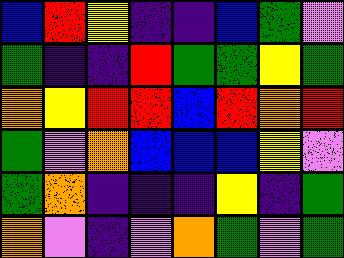[["blue", "red", "yellow", "indigo", "indigo", "blue", "green", "violet"], ["green", "indigo", "indigo", "red", "green", "green", "yellow", "green"], ["orange", "yellow", "red", "red", "blue", "red", "orange", "red"], ["green", "violet", "orange", "blue", "blue", "blue", "yellow", "violet"], ["green", "orange", "indigo", "indigo", "indigo", "yellow", "indigo", "green"], ["orange", "violet", "indigo", "violet", "orange", "green", "violet", "green"]]